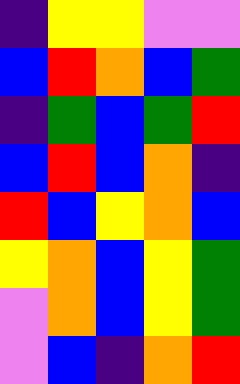[["indigo", "yellow", "yellow", "violet", "violet"], ["blue", "red", "orange", "blue", "green"], ["indigo", "green", "blue", "green", "red"], ["blue", "red", "blue", "orange", "indigo"], ["red", "blue", "yellow", "orange", "blue"], ["yellow", "orange", "blue", "yellow", "green"], ["violet", "orange", "blue", "yellow", "green"], ["violet", "blue", "indigo", "orange", "red"]]